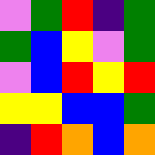[["violet", "green", "red", "indigo", "green"], ["green", "blue", "yellow", "violet", "green"], ["violet", "blue", "red", "yellow", "red"], ["yellow", "yellow", "blue", "blue", "green"], ["indigo", "red", "orange", "blue", "orange"]]